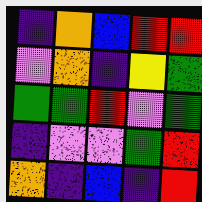[["indigo", "orange", "blue", "red", "red"], ["violet", "orange", "indigo", "yellow", "green"], ["green", "green", "red", "violet", "green"], ["indigo", "violet", "violet", "green", "red"], ["orange", "indigo", "blue", "indigo", "red"]]